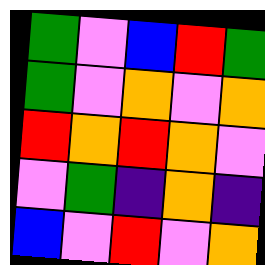[["green", "violet", "blue", "red", "green"], ["green", "violet", "orange", "violet", "orange"], ["red", "orange", "red", "orange", "violet"], ["violet", "green", "indigo", "orange", "indigo"], ["blue", "violet", "red", "violet", "orange"]]